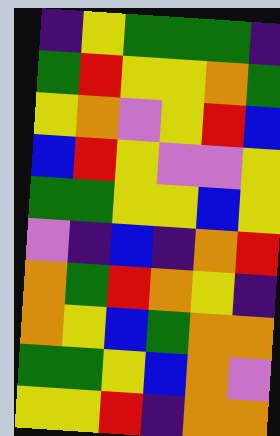[["indigo", "yellow", "green", "green", "green", "indigo"], ["green", "red", "yellow", "yellow", "orange", "green"], ["yellow", "orange", "violet", "yellow", "red", "blue"], ["blue", "red", "yellow", "violet", "violet", "yellow"], ["green", "green", "yellow", "yellow", "blue", "yellow"], ["violet", "indigo", "blue", "indigo", "orange", "red"], ["orange", "green", "red", "orange", "yellow", "indigo"], ["orange", "yellow", "blue", "green", "orange", "orange"], ["green", "green", "yellow", "blue", "orange", "violet"], ["yellow", "yellow", "red", "indigo", "orange", "orange"]]